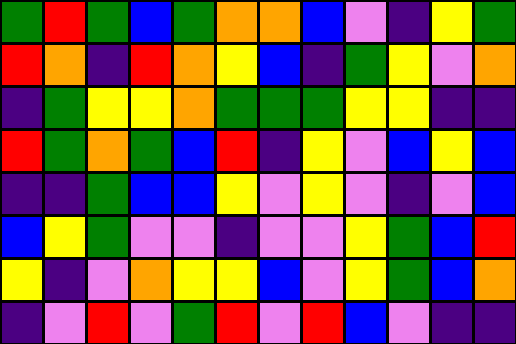[["green", "red", "green", "blue", "green", "orange", "orange", "blue", "violet", "indigo", "yellow", "green"], ["red", "orange", "indigo", "red", "orange", "yellow", "blue", "indigo", "green", "yellow", "violet", "orange"], ["indigo", "green", "yellow", "yellow", "orange", "green", "green", "green", "yellow", "yellow", "indigo", "indigo"], ["red", "green", "orange", "green", "blue", "red", "indigo", "yellow", "violet", "blue", "yellow", "blue"], ["indigo", "indigo", "green", "blue", "blue", "yellow", "violet", "yellow", "violet", "indigo", "violet", "blue"], ["blue", "yellow", "green", "violet", "violet", "indigo", "violet", "violet", "yellow", "green", "blue", "red"], ["yellow", "indigo", "violet", "orange", "yellow", "yellow", "blue", "violet", "yellow", "green", "blue", "orange"], ["indigo", "violet", "red", "violet", "green", "red", "violet", "red", "blue", "violet", "indigo", "indigo"]]